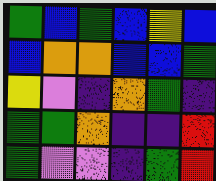[["green", "blue", "green", "blue", "yellow", "blue"], ["blue", "orange", "orange", "blue", "blue", "green"], ["yellow", "violet", "indigo", "orange", "green", "indigo"], ["green", "green", "orange", "indigo", "indigo", "red"], ["green", "violet", "violet", "indigo", "green", "red"]]